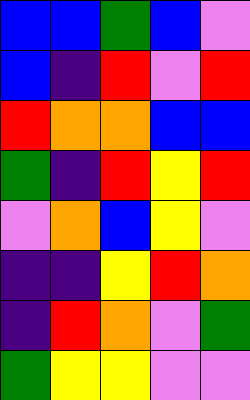[["blue", "blue", "green", "blue", "violet"], ["blue", "indigo", "red", "violet", "red"], ["red", "orange", "orange", "blue", "blue"], ["green", "indigo", "red", "yellow", "red"], ["violet", "orange", "blue", "yellow", "violet"], ["indigo", "indigo", "yellow", "red", "orange"], ["indigo", "red", "orange", "violet", "green"], ["green", "yellow", "yellow", "violet", "violet"]]